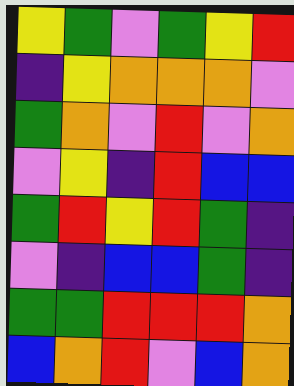[["yellow", "green", "violet", "green", "yellow", "red"], ["indigo", "yellow", "orange", "orange", "orange", "violet"], ["green", "orange", "violet", "red", "violet", "orange"], ["violet", "yellow", "indigo", "red", "blue", "blue"], ["green", "red", "yellow", "red", "green", "indigo"], ["violet", "indigo", "blue", "blue", "green", "indigo"], ["green", "green", "red", "red", "red", "orange"], ["blue", "orange", "red", "violet", "blue", "orange"]]